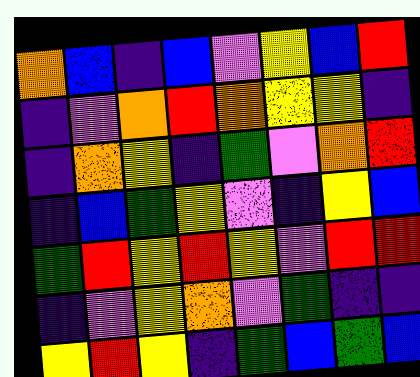[["orange", "blue", "indigo", "blue", "violet", "yellow", "blue", "red"], ["indigo", "violet", "orange", "red", "orange", "yellow", "yellow", "indigo"], ["indigo", "orange", "yellow", "indigo", "green", "violet", "orange", "red"], ["indigo", "blue", "green", "yellow", "violet", "indigo", "yellow", "blue"], ["green", "red", "yellow", "red", "yellow", "violet", "red", "red"], ["indigo", "violet", "yellow", "orange", "violet", "green", "indigo", "indigo"], ["yellow", "red", "yellow", "indigo", "green", "blue", "green", "blue"]]